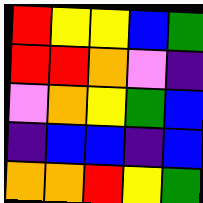[["red", "yellow", "yellow", "blue", "green"], ["red", "red", "orange", "violet", "indigo"], ["violet", "orange", "yellow", "green", "blue"], ["indigo", "blue", "blue", "indigo", "blue"], ["orange", "orange", "red", "yellow", "green"]]